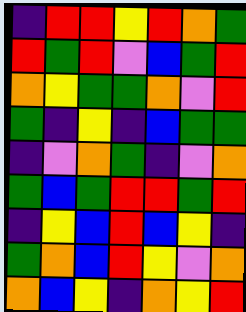[["indigo", "red", "red", "yellow", "red", "orange", "green"], ["red", "green", "red", "violet", "blue", "green", "red"], ["orange", "yellow", "green", "green", "orange", "violet", "red"], ["green", "indigo", "yellow", "indigo", "blue", "green", "green"], ["indigo", "violet", "orange", "green", "indigo", "violet", "orange"], ["green", "blue", "green", "red", "red", "green", "red"], ["indigo", "yellow", "blue", "red", "blue", "yellow", "indigo"], ["green", "orange", "blue", "red", "yellow", "violet", "orange"], ["orange", "blue", "yellow", "indigo", "orange", "yellow", "red"]]